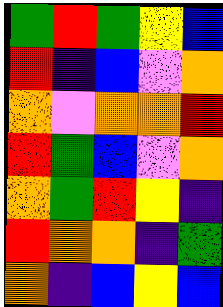[["green", "red", "green", "yellow", "blue"], ["red", "indigo", "blue", "violet", "orange"], ["orange", "violet", "orange", "orange", "red"], ["red", "green", "blue", "violet", "orange"], ["orange", "green", "red", "yellow", "indigo"], ["red", "orange", "orange", "indigo", "green"], ["orange", "indigo", "blue", "yellow", "blue"]]